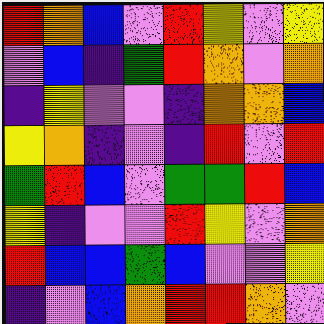[["red", "orange", "blue", "violet", "red", "yellow", "violet", "yellow"], ["violet", "blue", "indigo", "green", "red", "orange", "violet", "orange"], ["indigo", "yellow", "violet", "violet", "indigo", "orange", "orange", "blue"], ["yellow", "orange", "indigo", "violet", "indigo", "red", "violet", "red"], ["green", "red", "blue", "violet", "green", "green", "red", "blue"], ["yellow", "indigo", "violet", "violet", "red", "yellow", "violet", "orange"], ["red", "blue", "blue", "green", "blue", "violet", "violet", "yellow"], ["indigo", "violet", "blue", "orange", "red", "red", "orange", "violet"]]